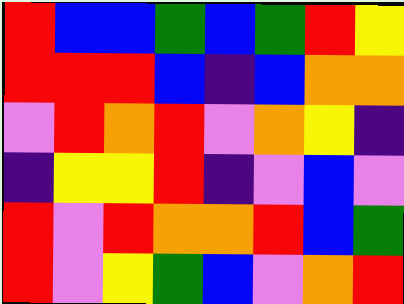[["red", "blue", "blue", "green", "blue", "green", "red", "yellow"], ["red", "red", "red", "blue", "indigo", "blue", "orange", "orange"], ["violet", "red", "orange", "red", "violet", "orange", "yellow", "indigo"], ["indigo", "yellow", "yellow", "red", "indigo", "violet", "blue", "violet"], ["red", "violet", "red", "orange", "orange", "red", "blue", "green"], ["red", "violet", "yellow", "green", "blue", "violet", "orange", "red"]]